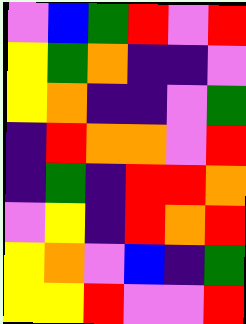[["violet", "blue", "green", "red", "violet", "red"], ["yellow", "green", "orange", "indigo", "indigo", "violet"], ["yellow", "orange", "indigo", "indigo", "violet", "green"], ["indigo", "red", "orange", "orange", "violet", "red"], ["indigo", "green", "indigo", "red", "red", "orange"], ["violet", "yellow", "indigo", "red", "orange", "red"], ["yellow", "orange", "violet", "blue", "indigo", "green"], ["yellow", "yellow", "red", "violet", "violet", "red"]]